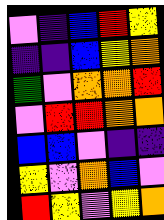[["violet", "indigo", "blue", "red", "yellow"], ["indigo", "indigo", "blue", "yellow", "orange"], ["green", "violet", "orange", "orange", "red"], ["violet", "red", "red", "orange", "orange"], ["blue", "blue", "violet", "indigo", "indigo"], ["yellow", "violet", "orange", "blue", "violet"], ["red", "yellow", "violet", "yellow", "orange"]]